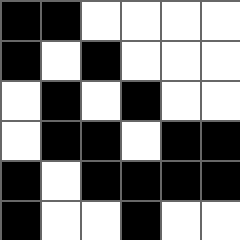[["black", "black", "white", "white", "white", "white"], ["black", "white", "black", "white", "white", "white"], ["white", "black", "white", "black", "white", "white"], ["white", "black", "black", "white", "black", "black"], ["black", "white", "black", "black", "black", "black"], ["black", "white", "white", "black", "white", "white"]]